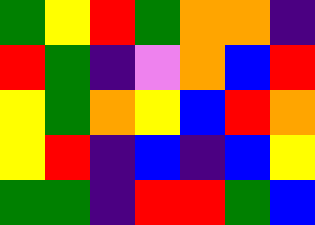[["green", "yellow", "red", "green", "orange", "orange", "indigo"], ["red", "green", "indigo", "violet", "orange", "blue", "red"], ["yellow", "green", "orange", "yellow", "blue", "red", "orange"], ["yellow", "red", "indigo", "blue", "indigo", "blue", "yellow"], ["green", "green", "indigo", "red", "red", "green", "blue"]]